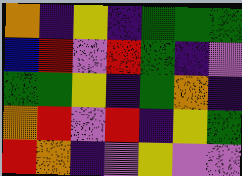[["orange", "indigo", "yellow", "indigo", "green", "green", "green"], ["blue", "red", "violet", "red", "green", "indigo", "violet"], ["green", "green", "yellow", "indigo", "green", "orange", "indigo"], ["orange", "red", "violet", "red", "indigo", "yellow", "green"], ["red", "orange", "indigo", "violet", "yellow", "violet", "violet"]]